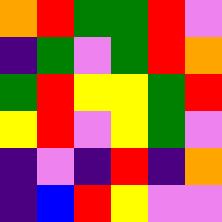[["orange", "red", "green", "green", "red", "violet"], ["indigo", "green", "violet", "green", "red", "orange"], ["green", "red", "yellow", "yellow", "green", "red"], ["yellow", "red", "violet", "yellow", "green", "violet"], ["indigo", "violet", "indigo", "red", "indigo", "orange"], ["indigo", "blue", "red", "yellow", "violet", "violet"]]